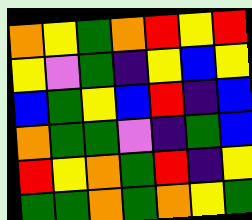[["orange", "yellow", "green", "orange", "red", "yellow", "red"], ["yellow", "violet", "green", "indigo", "yellow", "blue", "yellow"], ["blue", "green", "yellow", "blue", "red", "indigo", "blue"], ["orange", "green", "green", "violet", "indigo", "green", "blue"], ["red", "yellow", "orange", "green", "red", "indigo", "yellow"], ["green", "green", "orange", "green", "orange", "yellow", "green"]]